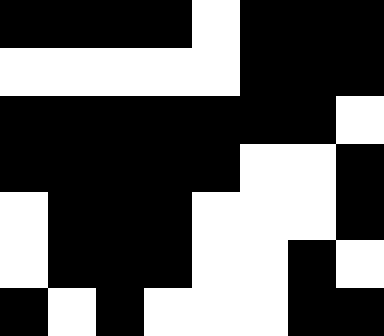[["black", "black", "black", "black", "white", "black", "black", "black"], ["white", "white", "white", "white", "white", "black", "black", "black"], ["black", "black", "black", "black", "black", "black", "black", "white"], ["black", "black", "black", "black", "black", "white", "white", "black"], ["white", "black", "black", "black", "white", "white", "white", "black"], ["white", "black", "black", "black", "white", "white", "black", "white"], ["black", "white", "black", "white", "white", "white", "black", "black"]]